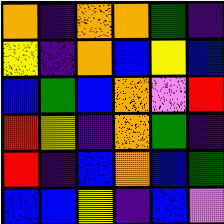[["orange", "indigo", "orange", "orange", "green", "indigo"], ["yellow", "indigo", "orange", "blue", "yellow", "blue"], ["blue", "green", "blue", "orange", "violet", "red"], ["red", "yellow", "indigo", "orange", "green", "indigo"], ["red", "indigo", "blue", "orange", "blue", "green"], ["blue", "blue", "yellow", "indigo", "blue", "violet"]]